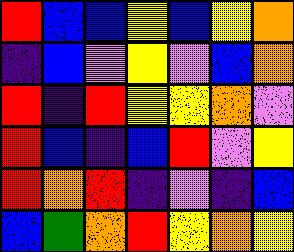[["red", "blue", "blue", "yellow", "blue", "yellow", "orange"], ["indigo", "blue", "violet", "yellow", "violet", "blue", "orange"], ["red", "indigo", "red", "yellow", "yellow", "orange", "violet"], ["red", "blue", "indigo", "blue", "red", "violet", "yellow"], ["red", "orange", "red", "indigo", "violet", "indigo", "blue"], ["blue", "green", "orange", "red", "yellow", "orange", "yellow"]]